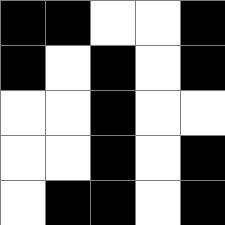[["black", "black", "white", "white", "black"], ["black", "white", "black", "white", "black"], ["white", "white", "black", "white", "white"], ["white", "white", "black", "white", "black"], ["white", "black", "black", "white", "black"]]